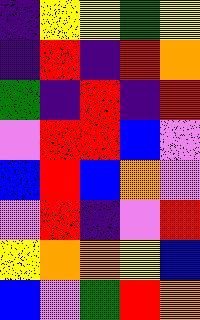[["indigo", "yellow", "yellow", "green", "yellow"], ["indigo", "red", "indigo", "red", "orange"], ["green", "indigo", "red", "indigo", "red"], ["violet", "red", "red", "blue", "violet"], ["blue", "red", "blue", "orange", "violet"], ["violet", "red", "indigo", "violet", "red"], ["yellow", "orange", "orange", "yellow", "blue"], ["blue", "violet", "green", "red", "orange"]]